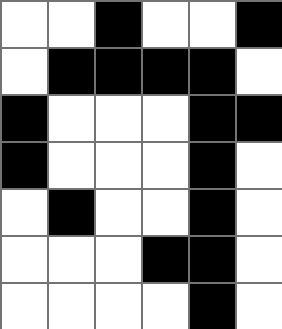[["white", "white", "black", "white", "white", "black"], ["white", "black", "black", "black", "black", "white"], ["black", "white", "white", "white", "black", "black"], ["black", "white", "white", "white", "black", "white"], ["white", "black", "white", "white", "black", "white"], ["white", "white", "white", "black", "black", "white"], ["white", "white", "white", "white", "black", "white"]]